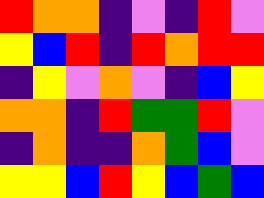[["red", "orange", "orange", "indigo", "violet", "indigo", "red", "violet"], ["yellow", "blue", "red", "indigo", "red", "orange", "red", "red"], ["indigo", "yellow", "violet", "orange", "violet", "indigo", "blue", "yellow"], ["orange", "orange", "indigo", "red", "green", "green", "red", "violet"], ["indigo", "orange", "indigo", "indigo", "orange", "green", "blue", "violet"], ["yellow", "yellow", "blue", "red", "yellow", "blue", "green", "blue"]]